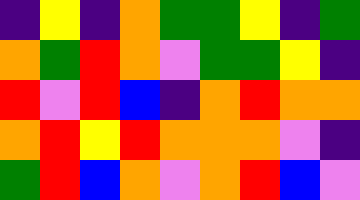[["indigo", "yellow", "indigo", "orange", "green", "green", "yellow", "indigo", "green"], ["orange", "green", "red", "orange", "violet", "green", "green", "yellow", "indigo"], ["red", "violet", "red", "blue", "indigo", "orange", "red", "orange", "orange"], ["orange", "red", "yellow", "red", "orange", "orange", "orange", "violet", "indigo"], ["green", "red", "blue", "orange", "violet", "orange", "red", "blue", "violet"]]